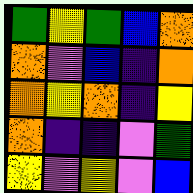[["green", "yellow", "green", "blue", "orange"], ["orange", "violet", "blue", "indigo", "orange"], ["orange", "yellow", "orange", "indigo", "yellow"], ["orange", "indigo", "indigo", "violet", "green"], ["yellow", "violet", "yellow", "violet", "blue"]]